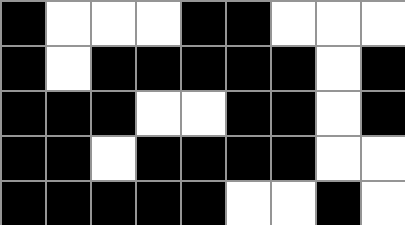[["black", "white", "white", "white", "black", "black", "white", "white", "white"], ["black", "white", "black", "black", "black", "black", "black", "white", "black"], ["black", "black", "black", "white", "white", "black", "black", "white", "black"], ["black", "black", "white", "black", "black", "black", "black", "white", "white"], ["black", "black", "black", "black", "black", "white", "white", "black", "white"]]